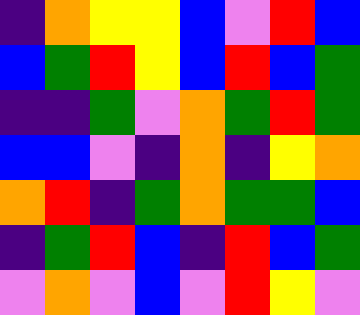[["indigo", "orange", "yellow", "yellow", "blue", "violet", "red", "blue"], ["blue", "green", "red", "yellow", "blue", "red", "blue", "green"], ["indigo", "indigo", "green", "violet", "orange", "green", "red", "green"], ["blue", "blue", "violet", "indigo", "orange", "indigo", "yellow", "orange"], ["orange", "red", "indigo", "green", "orange", "green", "green", "blue"], ["indigo", "green", "red", "blue", "indigo", "red", "blue", "green"], ["violet", "orange", "violet", "blue", "violet", "red", "yellow", "violet"]]